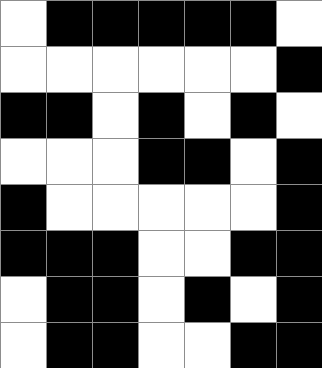[["white", "black", "black", "black", "black", "black", "white"], ["white", "white", "white", "white", "white", "white", "black"], ["black", "black", "white", "black", "white", "black", "white"], ["white", "white", "white", "black", "black", "white", "black"], ["black", "white", "white", "white", "white", "white", "black"], ["black", "black", "black", "white", "white", "black", "black"], ["white", "black", "black", "white", "black", "white", "black"], ["white", "black", "black", "white", "white", "black", "black"]]